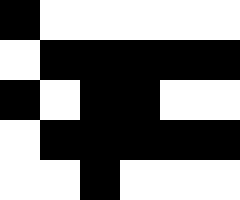[["black", "white", "white", "white", "white", "white"], ["white", "black", "black", "black", "black", "black"], ["black", "white", "black", "black", "white", "white"], ["white", "black", "black", "black", "black", "black"], ["white", "white", "black", "white", "white", "white"]]